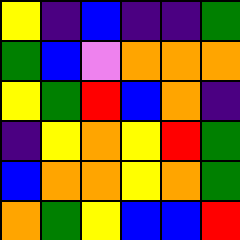[["yellow", "indigo", "blue", "indigo", "indigo", "green"], ["green", "blue", "violet", "orange", "orange", "orange"], ["yellow", "green", "red", "blue", "orange", "indigo"], ["indigo", "yellow", "orange", "yellow", "red", "green"], ["blue", "orange", "orange", "yellow", "orange", "green"], ["orange", "green", "yellow", "blue", "blue", "red"]]